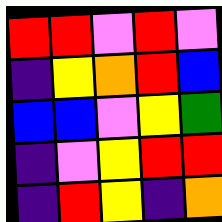[["red", "red", "violet", "red", "violet"], ["indigo", "yellow", "orange", "red", "blue"], ["blue", "blue", "violet", "yellow", "green"], ["indigo", "violet", "yellow", "red", "red"], ["indigo", "red", "yellow", "indigo", "orange"]]